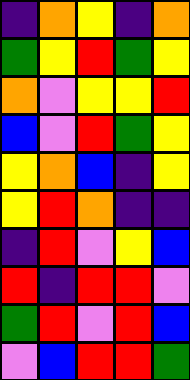[["indigo", "orange", "yellow", "indigo", "orange"], ["green", "yellow", "red", "green", "yellow"], ["orange", "violet", "yellow", "yellow", "red"], ["blue", "violet", "red", "green", "yellow"], ["yellow", "orange", "blue", "indigo", "yellow"], ["yellow", "red", "orange", "indigo", "indigo"], ["indigo", "red", "violet", "yellow", "blue"], ["red", "indigo", "red", "red", "violet"], ["green", "red", "violet", "red", "blue"], ["violet", "blue", "red", "red", "green"]]